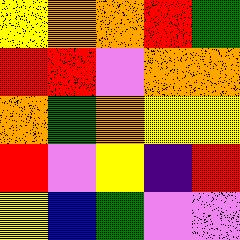[["yellow", "orange", "orange", "red", "green"], ["red", "red", "violet", "orange", "orange"], ["orange", "green", "orange", "yellow", "yellow"], ["red", "violet", "yellow", "indigo", "red"], ["yellow", "blue", "green", "violet", "violet"]]